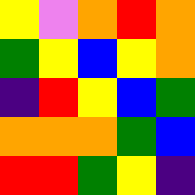[["yellow", "violet", "orange", "red", "orange"], ["green", "yellow", "blue", "yellow", "orange"], ["indigo", "red", "yellow", "blue", "green"], ["orange", "orange", "orange", "green", "blue"], ["red", "red", "green", "yellow", "indigo"]]